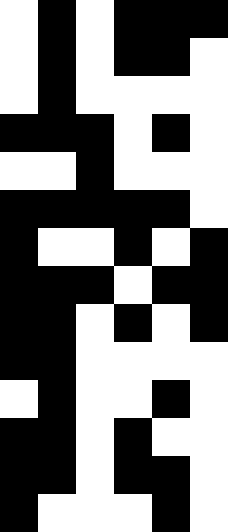[["white", "black", "white", "black", "black", "black"], ["white", "black", "white", "black", "black", "white"], ["white", "black", "white", "white", "white", "white"], ["black", "black", "black", "white", "black", "white"], ["white", "white", "black", "white", "white", "white"], ["black", "black", "black", "black", "black", "white"], ["black", "white", "white", "black", "white", "black"], ["black", "black", "black", "white", "black", "black"], ["black", "black", "white", "black", "white", "black"], ["black", "black", "white", "white", "white", "white"], ["white", "black", "white", "white", "black", "white"], ["black", "black", "white", "black", "white", "white"], ["black", "black", "white", "black", "black", "white"], ["black", "white", "white", "white", "black", "white"]]